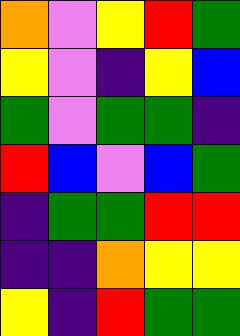[["orange", "violet", "yellow", "red", "green"], ["yellow", "violet", "indigo", "yellow", "blue"], ["green", "violet", "green", "green", "indigo"], ["red", "blue", "violet", "blue", "green"], ["indigo", "green", "green", "red", "red"], ["indigo", "indigo", "orange", "yellow", "yellow"], ["yellow", "indigo", "red", "green", "green"]]